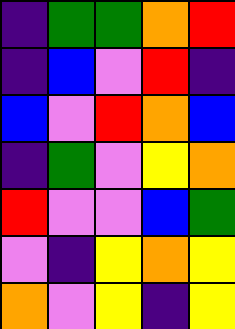[["indigo", "green", "green", "orange", "red"], ["indigo", "blue", "violet", "red", "indigo"], ["blue", "violet", "red", "orange", "blue"], ["indigo", "green", "violet", "yellow", "orange"], ["red", "violet", "violet", "blue", "green"], ["violet", "indigo", "yellow", "orange", "yellow"], ["orange", "violet", "yellow", "indigo", "yellow"]]